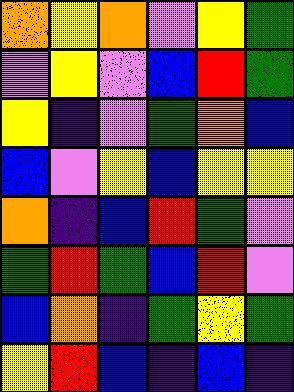[["orange", "yellow", "orange", "violet", "yellow", "green"], ["violet", "yellow", "violet", "blue", "red", "green"], ["yellow", "indigo", "violet", "green", "orange", "blue"], ["blue", "violet", "yellow", "blue", "yellow", "yellow"], ["orange", "indigo", "blue", "red", "green", "violet"], ["green", "red", "green", "blue", "red", "violet"], ["blue", "orange", "indigo", "green", "yellow", "green"], ["yellow", "red", "blue", "indigo", "blue", "indigo"]]